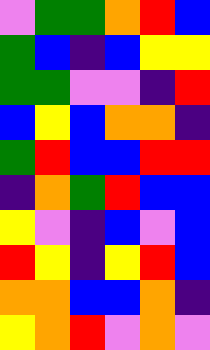[["violet", "green", "green", "orange", "red", "blue"], ["green", "blue", "indigo", "blue", "yellow", "yellow"], ["green", "green", "violet", "violet", "indigo", "red"], ["blue", "yellow", "blue", "orange", "orange", "indigo"], ["green", "red", "blue", "blue", "red", "red"], ["indigo", "orange", "green", "red", "blue", "blue"], ["yellow", "violet", "indigo", "blue", "violet", "blue"], ["red", "yellow", "indigo", "yellow", "red", "blue"], ["orange", "orange", "blue", "blue", "orange", "indigo"], ["yellow", "orange", "red", "violet", "orange", "violet"]]